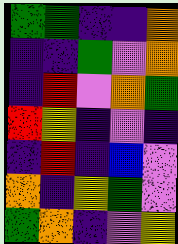[["green", "green", "indigo", "indigo", "orange"], ["indigo", "indigo", "green", "violet", "orange"], ["indigo", "red", "violet", "orange", "green"], ["red", "yellow", "indigo", "violet", "indigo"], ["indigo", "red", "indigo", "blue", "violet"], ["orange", "indigo", "yellow", "green", "violet"], ["green", "orange", "indigo", "violet", "yellow"]]